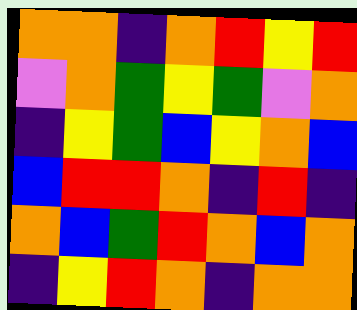[["orange", "orange", "indigo", "orange", "red", "yellow", "red"], ["violet", "orange", "green", "yellow", "green", "violet", "orange"], ["indigo", "yellow", "green", "blue", "yellow", "orange", "blue"], ["blue", "red", "red", "orange", "indigo", "red", "indigo"], ["orange", "blue", "green", "red", "orange", "blue", "orange"], ["indigo", "yellow", "red", "orange", "indigo", "orange", "orange"]]